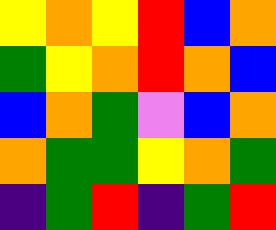[["yellow", "orange", "yellow", "red", "blue", "orange"], ["green", "yellow", "orange", "red", "orange", "blue"], ["blue", "orange", "green", "violet", "blue", "orange"], ["orange", "green", "green", "yellow", "orange", "green"], ["indigo", "green", "red", "indigo", "green", "red"]]